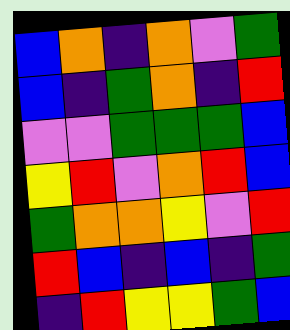[["blue", "orange", "indigo", "orange", "violet", "green"], ["blue", "indigo", "green", "orange", "indigo", "red"], ["violet", "violet", "green", "green", "green", "blue"], ["yellow", "red", "violet", "orange", "red", "blue"], ["green", "orange", "orange", "yellow", "violet", "red"], ["red", "blue", "indigo", "blue", "indigo", "green"], ["indigo", "red", "yellow", "yellow", "green", "blue"]]